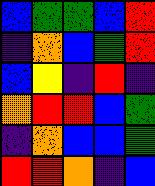[["blue", "green", "green", "blue", "red"], ["indigo", "orange", "blue", "green", "red"], ["blue", "yellow", "indigo", "red", "indigo"], ["orange", "red", "red", "blue", "green"], ["indigo", "orange", "blue", "blue", "green"], ["red", "red", "orange", "indigo", "blue"]]